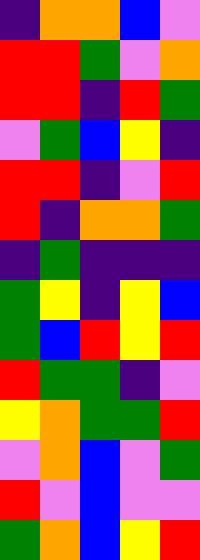[["indigo", "orange", "orange", "blue", "violet"], ["red", "red", "green", "violet", "orange"], ["red", "red", "indigo", "red", "green"], ["violet", "green", "blue", "yellow", "indigo"], ["red", "red", "indigo", "violet", "red"], ["red", "indigo", "orange", "orange", "green"], ["indigo", "green", "indigo", "indigo", "indigo"], ["green", "yellow", "indigo", "yellow", "blue"], ["green", "blue", "red", "yellow", "red"], ["red", "green", "green", "indigo", "violet"], ["yellow", "orange", "green", "green", "red"], ["violet", "orange", "blue", "violet", "green"], ["red", "violet", "blue", "violet", "violet"], ["green", "orange", "blue", "yellow", "red"]]